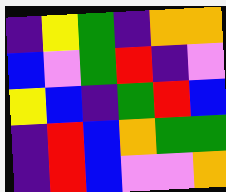[["indigo", "yellow", "green", "indigo", "orange", "orange"], ["blue", "violet", "green", "red", "indigo", "violet"], ["yellow", "blue", "indigo", "green", "red", "blue"], ["indigo", "red", "blue", "orange", "green", "green"], ["indigo", "red", "blue", "violet", "violet", "orange"]]